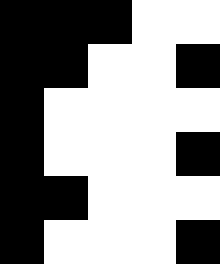[["black", "black", "black", "white", "white"], ["black", "black", "white", "white", "black"], ["black", "white", "white", "white", "white"], ["black", "white", "white", "white", "black"], ["black", "black", "white", "white", "white"], ["black", "white", "white", "white", "black"]]